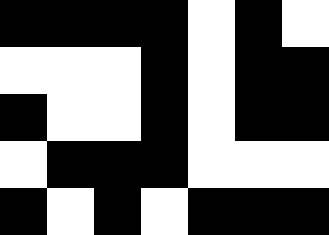[["black", "black", "black", "black", "white", "black", "white"], ["white", "white", "white", "black", "white", "black", "black"], ["black", "white", "white", "black", "white", "black", "black"], ["white", "black", "black", "black", "white", "white", "white"], ["black", "white", "black", "white", "black", "black", "black"]]